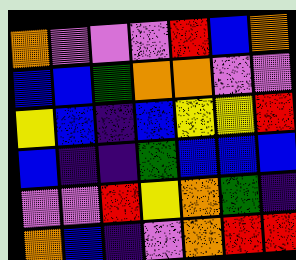[["orange", "violet", "violet", "violet", "red", "blue", "orange"], ["blue", "blue", "green", "orange", "orange", "violet", "violet"], ["yellow", "blue", "indigo", "blue", "yellow", "yellow", "red"], ["blue", "indigo", "indigo", "green", "blue", "blue", "blue"], ["violet", "violet", "red", "yellow", "orange", "green", "indigo"], ["orange", "blue", "indigo", "violet", "orange", "red", "red"]]